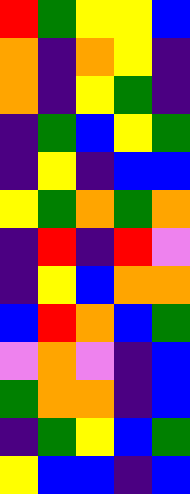[["red", "green", "yellow", "yellow", "blue"], ["orange", "indigo", "orange", "yellow", "indigo"], ["orange", "indigo", "yellow", "green", "indigo"], ["indigo", "green", "blue", "yellow", "green"], ["indigo", "yellow", "indigo", "blue", "blue"], ["yellow", "green", "orange", "green", "orange"], ["indigo", "red", "indigo", "red", "violet"], ["indigo", "yellow", "blue", "orange", "orange"], ["blue", "red", "orange", "blue", "green"], ["violet", "orange", "violet", "indigo", "blue"], ["green", "orange", "orange", "indigo", "blue"], ["indigo", "green", "yellow", "blue", "green"], ["yellow", "blue", "blue", "indigo", "blue"]]